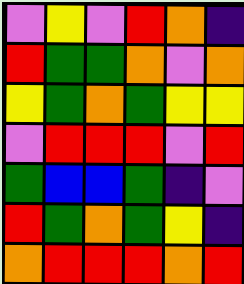[["violet", "yellow", "violet", "red", "orange", "indigo"], ["red", "green", "green", "orange", "violet", "orange"], ["yellow", "green", "orange", "green", "yellow", "yellow"], ["violet", "red", "red", "red", "violet", "red"], ["green", "blue", "blue", "green", "indigo", "violet"], ["red", "green", "orange", "green", "yellow", "indigo"], ["orange", "red", "red", "red", "orange", "red"]]